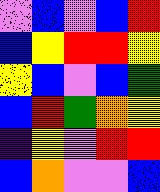[["violet", "blue", "violet", "blue", "red"], ["blue", "yellow", "red", "red", "yellow"], ["yellow", "blue", "violet", "blue", "green"], ["blue", "red", "green", "orange", "yellow"], ["indigo", "yellow", "violet", "red", "red"], ["blue", "orange", "violet", "violet", "blue"]]